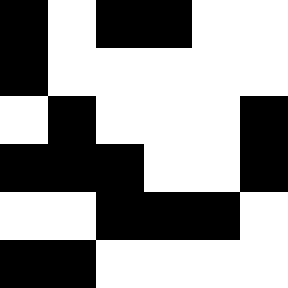[["black", "white", "black", "black", "white", "white"], ["black", "white", "white", "white", "white", "white"], ["white", "black", "white", "white", "white", "black"], ["black", "black", "black", "white", "white", "black"], ["white", "white", "black", "black", "black", "white"], ["black", "black", "white", "white", "white", "white"]]